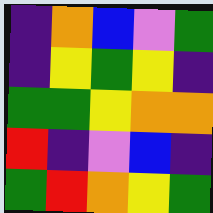[["indigo", "orange", "blue", "violet", "green"], ["indigo", "yellow", "green", "yellow", "indigo"], ["green", "green", "yellow", "orange", "orange"], ["red", "indigo", "violet", "blue", "indigo"], ["green", "red", "orange", "yellow", "green"]]